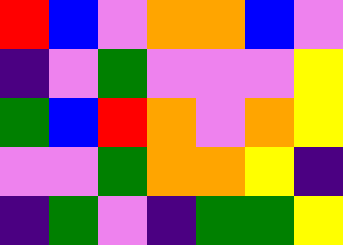[["red", "blue", "violet", "orange", "orange", "blue", "violet"], ["indigo", "violet", "green", "violet", "violet", "violet", "yellow"], ["green", "blue", "red", "orange", "violet", "orange", "yellow"], ["violet", "violet", "green", "orange", "orange", "yellow", "indigo"], ["indigo", "green", "violet", "indigo", "green", "green", "yellow"]]